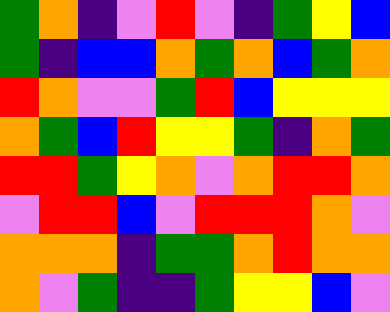[["green", "orange", "indigo", "violet", "red", "violet", "indigo", "green", "yellow", "blue"], ["green", "indigo", "blue", "blue", "orange", "green", "orange", "blue", "green", "orange"], ["red", "orange", "violet", "violet", "green", "red", "blue", "yellow", "yellow", "yellow"], ["orange", "green", "blue", "red", "yellow", "yellow", "green", "indigo", "orange", "green"], ["red", "red", "green", "yellow", "orange", "violet", "orange", "red", "red", "orange"], ["violet", "red", "red", "blue", "violet", "red", "red", "red", "orange", "violet"], ["orange", "orange", "orange", "indigo", "green", "green", "orange", "red", "orange", "orange"], ["orange", "violet", "green", "indigo", "indigo", "green", "yellow", "yellow", "blue", "violet"]]